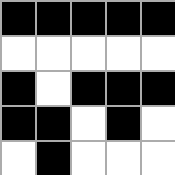[["black", "black", "black", "black", "black"], ["white", "white", "white", "white", "white"], ["black", "white", "black", "black", "black"], ["black", "black", "white", "black", "white"], ["white", "black", "white", "white", "white"]]